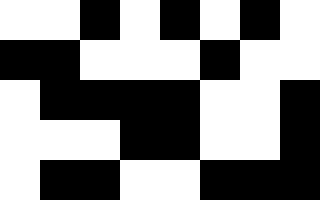[["white", "white", "black", "white", "black", "white", "black", "white"], ["black", "black", "white", "white", "white", "black", "white", "white"], ["white", "black", "black", "black", "black", "white", "white", "black"], ["white", "white", "white", "black", "black", "white", "white", "black"], ["white", "black", "black", "white", "white", "black", "black", "black"]]